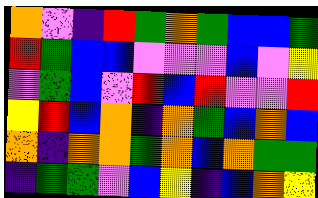[["orange", "violet", "indigo", "red", "green", "orange", "green", "blue", "blue", "green"], ["red", "green", "blue", "blue", "violet", "violet", "violet", "blue", "violet", "yellow"], ["violet", "green", "blue", "violet", "red", "blue", "red", "violet", "violet", "red"], ["yellow", "red", "blue", "orange", "indigo", "orange", "green", "blue", "orange", "blue"], ["orange", "indigo", "orange", "orange", "green", "orange", "blue", "orange", "green", "green"], ["indigo", "green", "green", "violet", "blue", "yellow", "indigo", "blue", "orange", "yellow"]]